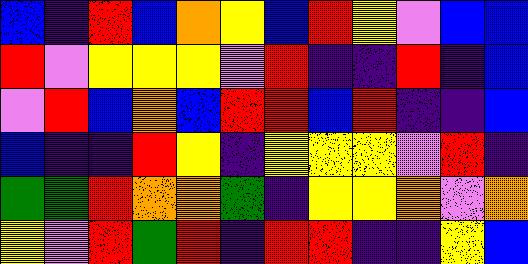[["blue", "indigo", "red", "blue", "orange", "yellow", "blue", "red", "yellow", "violet", "blue", "blue"], ["red", "violet", "yellow", "yellow", "yellow", "violet", "red", "indigo", "indigo", "red", "indigo", "blue"], ["violet", "red", "blue", "orange", "blue", "red", "red", "blue", "red", "indigo", "indigo", "blue"], ["blue", "indigo", "indigo", "red", "yellow", "indigo", "yellow", "yellow", "yellow", "violet", "red", "indigo"], ["green", "green", "red", "orange", "orange", "green", "indigo", "yellow", "yellow", "orange", "violet", "orange"], ["yellow", "violet", "red", "green", "red", "indigo", "red", "red", "indigo", "indigo", "yellow", "blue"]]